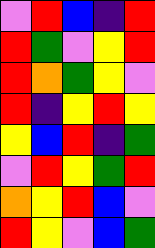[["violet", "red", "blue", "indigo", "red"], ["red", "green", "violet", "yellow", "red"], ["red", "orange", "green", "yellow", "violet"], ["red", "indigo", "yellow", "red", "yellow"], ["yellow", "blue", "red", "indigo", "green"], ["violet", "red", "yellow", "green", "red"], ["orange", "yellow", "red", "blue", "violet"], ["red", "yellow", "violet", "blue", "green"]]